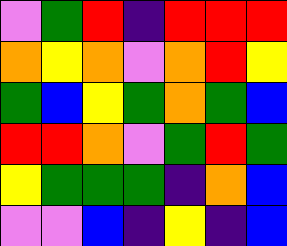[["violet", "green", "red", "indigo", "red", "red", "red"], ["orange", "yellow", "orange", "violet", "orange", "red", "yellow"], ["green", "blue", "yellow", "green", "orange", "green", "blue"], ["red", "red", "orange", "violet", "green", "red", "green"], ["yellow", "green", "green", "green", "indigo", "orange", "blue"], ["violet", "violet", "blue", "indigo", "yellow", "indigo", "blue"]]